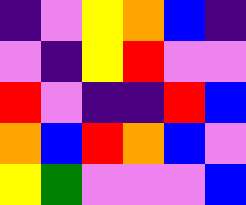[["indigo", "violet", "yellow", "orange", "blue", "indigo"], ["violet", "indigo", "yellow", "red", "violet", "violet"], ["red", "violet", "indigo", "indigo", "red", "blue"], ["orange", "blue", "red", "orange", "blue", "violet"], ["yellow", "green", "violet", "violet", "violet", "blue"]]